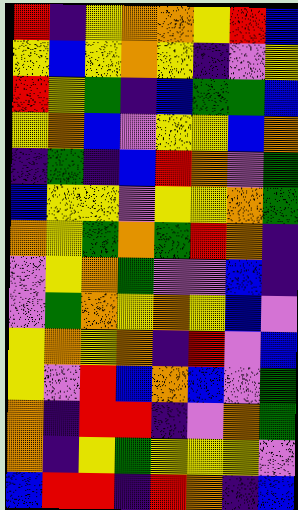[["red", "indigo", "yellow", "orange", "orange", "yellow", "red", "blue"], ["yellow", "blue", "yellow", "orange", "yellow", "indigo", "violet", "yellow"], ["red", "yellow", "green", "indigo", "blue", "green", "green", "blue"], ["yellow", "orange", "blue", "violet", "yellow", "yellow", "blue", "orange"], ["indigo", "green", "indigo", "blue", "red", "orange", "violet", "green"], ["blue", "yellow", "yellow", "violet", "yellow", "yellow", "orange", "green"], ["orange", "yellow", "green", "orange", "green", "red", "orange", "indigo"], ["violet", "yellow", "orange", "green", "violet", "violet", "blue", "indigo"], ["violet", "green", "orange", "yellow", "orange", "yellow", "blue", "violet"], ["yellow", "orange", "yellow", "orange", "indigo", "red", "violet", "blue"], ["yellow", "violet", "red", "blue", "orange", "blue", "violet", "green"], ["orange", "indigo", "red", "red", "indigo", "violet", "orange", "green"], ["orange", "indigo", "yellow", "green", "yellow", "yellow", "yellow", "violet"], ["blue", "red", "red", "indigo", "red", "orange", "indigo", "blue"]]